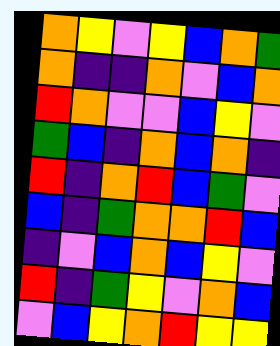[["orange", "yellow", "violet", "yellow", "blue", "orange", "green"], ["orange", "indigo", "indigo", "orange", "violet", "blue", "orange"], ["red", "orange", "violet", "violet", "blue", "yellow", "violet"], ["green", "blue", "indigo", "orange", "blue", "orange", "indigo"], ["red", "indigo", "orange", "red", "blue", "green", "violet"], ["blue", "indigo", "green", "orange", "orange", "red", "blue"], ["indigo", "violet", "blue", "orange", "blue", "yellow", "violet"], ["red", "indigo", "green", "yellow", "violet", "orange", "blue"], ["violet", "blue", "yellow", "orange", "red", "yellow", "yellow"]]